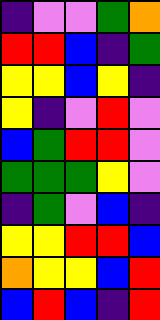[["indigo", "violet", "violet", "green", "orange"], ["red", "red", "blue", "indigo", "green"], ["yellow", "yellow", "blue", "yellow", "indigo"], ["yellow", "indigo", "violet", "red", "violet"], ["blue", "green", "red", "red", "violet"], ["green", "green", "green", "yellow", "violet"], ["indigo", "green", "violet", "blue", "indigo"], ["yellow", "yellow", "red", "red", "blue"], ["orange", "yellow", "yellow", "blue", "red"], ["blue", "red", "blue", "indigo", "red"]]